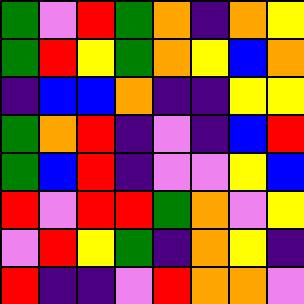[["green", "violet", "red", "green", "orange", "indigo", "orange", "yellow"], ["green", "red", "yellow", "green", "orange", "yellow", "blue", "orange"], ["indigo", "blue", "blue", "orange", "indigo", "indigo", "yellow", "yellow"], ["green", "orange", "red", "indigo", "violet", "indigo", "blue", "red"], ["green", "blue", "red", "indigo", "violet", "violet", "yellow", "blue"], ["red", "violet", "red", "red", "green", "orange", "violet", "yellow"], ["violet", "red", "yellow", "green", "indigo", "orange", "yellow", "indigo"], ["red", "indigo", "indigo", "violet", "red", "orange", "orange", "violet"]]